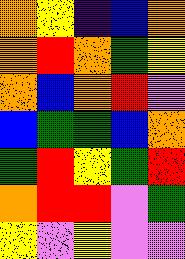[["orange", "yellow", "indigo", "blue", "orange"], ["orange", "red", "orange", "green", "yellow"], ["orange", "blue", "orange", "red", "violet"], ["blue", "green", "green", "blue", "orange"], ["green", "red", "yellow", "green", "red"], ["orange", "red", "red", "violet", "green"], ["yellow", "violet", "yellow", "violet", "violet"]]